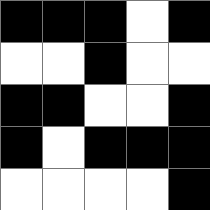[["black", "black", "black", "white", "black"], ["white", "white", "black", "white", "white"], ["black", "black", "white", "white", "black"], ["black", "white", "black", "black", "black"], ["white", "white", "white", "white", "black"]]